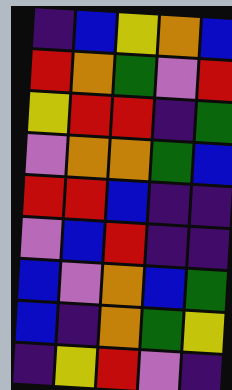[["indigo", "blue", "yellow", "orange", "blue"], ["red", "orange", "green", "violet", "red"], ["yellow", "red", "red", "indigo", "green"], ["violet", "orange", "orange", "green", "blue"], ["red", "red", "blue", "indigo", "indigo"], ["violet", "blue", "red", "indigo", "indigo"], ["blue", "violet", "orange", "blue", "green"], ["blue", "indigo", "orange", "green", "yellow"], ["indigo", "yellow", "red", "violet", "indigo"]]